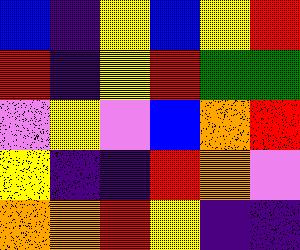[["blue", "indigo", "yellow", "blue", "yellow", "red"], ["red", "indigo", "yellow", "red", "green", "green"], ["violet", "yellow", "violet", "blue", "orange", "red"], ["yellow", "indigo", "indigo", "red", "orange", "violet"], ["orange", "orange", "red", "yellow", "indigo", "indigo"]]